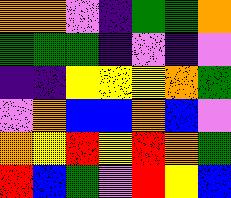[["orange", "orange", "violet", "indigo", "green", "green", "orange"], ["green", "green", "green", "indigo", "violet", "indigo", "violet"], ["indigo", "indigo", "yellow", "yellow", "yellow", "orange", "green"], ["violet", "orange", "blue", "blue", "orange", "blue", "violet"], ["orange", "yellow", "red", "yellow", "red", "orange", "green"], ["red", "blue", "green", "violet", "red", "yellow", "blue"]]